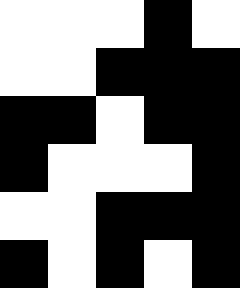[["white", "white", "white", "black", "white"], ["white", "white", "black", "black", "black"], ["black", "black", "white", "black", "black"], ["black", "white", "white", "white", "black"], ["white", "white", "black", "black", "black"], ["black", "white", "black", "white", "black"]]